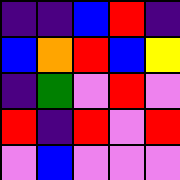[["indigo", "indigo", "blue", "red", "indigo"], ["blue", "orange", "red", "blue", "yellow"], ["indigo", "green", "violet", "red", "violet"], ["red", "indigo", "red", "violet", "red"], ["violet", "blue", "violet", "violet", "violet"]]